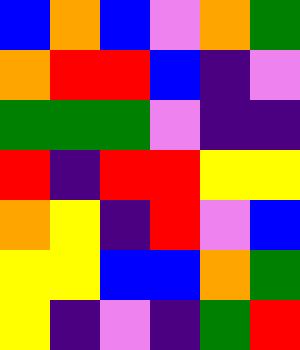[["blue", "orange", "blue", "violet", "orange", "green"], ["orange", "red", "red", "blue", "indigo", "violet"], ["green", "green", "green", "violet", "indigo", "indigo"], ["red", "indigo", "red", "red", "yellow", "yellow"], ["orange", "yellow", "indigo", "red", "violet", "blue"], ["yellow", "yellow", "blue", "blue", "orange", "green"], ["yellow", "indigo", "violet", "indigo", "green", "red"]]